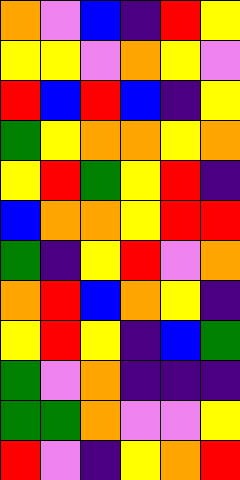[["orange", "violet", "blue", "indigo", "red", "yellow"], ["yellow", "yellow", "violet", "orange", "yellow", "violet"], ["red", "blue", "red", "blue", "indigo", "yellow"], ["green", "yellow", "orange", "orange", "yellow", "orange"], ["yellow", "red", "green", "yellow", "red", "indigo"], ["blue", "orange", "orange", "yellow", "red", "red"], ["green", "indigo", "yellow", "red", "violet", "orange"], ["orange", "red", "blue", "orange", "yellow", "indigo"], ["yellow", "red", "yellow", "indigo", "blue", "green"], ["green", "violet", "orange", "indigo", "indigo", "indigo"], ["green", "green", "orange", "violet", "violet", "yellow"], ["red", "violet", "indigo", "yellow", "orange", "red"]]